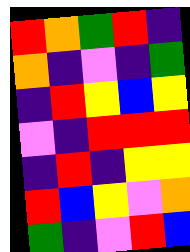[["red", "orange", "green", "red", "indigo"], ["orange", "indigo", "violet", "indigo", "green"], ["indigo", "red", "yellow", "blue", "yellow"], ["violet", "indigo", "red", "red", "red"], ["indigo", "red", "indigo", "yellow", "yellow"], ["red", "blue", "yellow", "violet", "orange"], ["green", "indigo", "violet", "red", "blue"]]